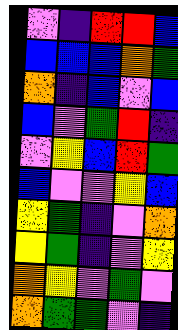[["violet", "indigo", "red", "red", "blue"], ["blue", "blue", "blue", "orange", "green"], ["orange", "indigo", "blue", "violet", "blue"], ["blue", "violet", "green", "red", "indigo"], ["violet", "yellow", "blue", "red", "green"], ["blue", "violet", "violet", "yellow", "blue"], ["yellow", "green", "indigo", "violet", "orange"], ["yellow", "green", "indigo", "violet", "yellow"], ["orange", "yellow", "violet", "green", "violet"], ["orange", "green", "green", "violet", "indigo"]]